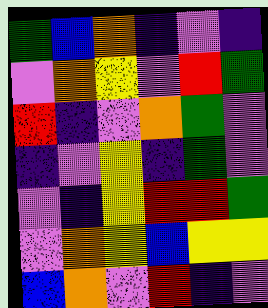[["green", "blue", "orange", "indigo", "violet", "indigo"], ["violet", "orange", "yellow", "violet", "red", "green"], ["red", "indigo", "violet", "orange", "green", "violet"], ["indigo", "violet", "yellow", "indigo", "green", "violet"], ["violet", "indigo", "yellow", "red", "red", "green"], ["violet", "orange", "yellow", "blue", "yellow", "yellow"], ["blue", "orange", "violet", "red", "indigo", "violet"]]